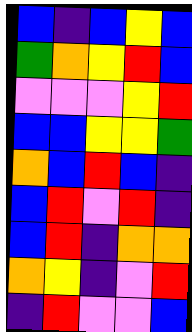[["blue", "indigo", "blue", "yellow", "blue"], ["green", "orange", "yellow", "red", "blue"], ["violet", "violet", "violet", "yellow", "red"], ["blue", "blue", "yellow", "yellow", "green"], ["orange", "blue", "red", "blue", "indigo"], ["blue", "red", "violet", "red", "indigo"], ["blue", "red", "indigo", "orange", "orange"], ["orange", "yellow", "indigo", "violet", "red"], ["indigo", "red", "violet", "violet", "blue"]]